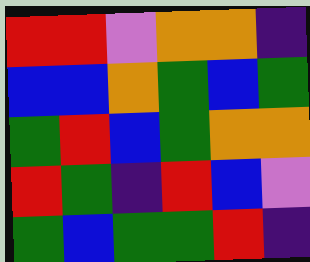[["red", "red", "violet", "orange", "orange", "indigo"], ["blue", "blue", "orange", "green", "blue", "green"], ["green", "red", "blue", "green", "orange", "orange"], ["red", "green", "indigo", "red", "blue", "violet"], ["green", "blue", "green", "green", "red", "indigo"]]